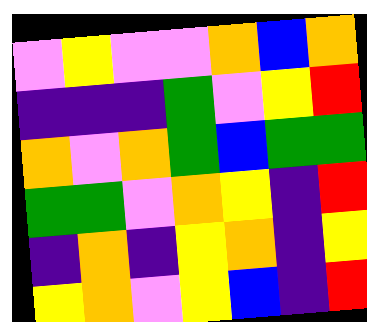[["violet", "yellow", "violet", "violet", "orange", "blue", "orange"], ["indigo", "indigo", "indigo", "green", "violet", "yellow", "red"], ["orange", "violet", "orange", "green", "blue", "green", "green"], ["green", "green", "violet", "orange", "yellow", "indigo", "red"], ["indigo", "orange", "indigo", "yellow", "orange", "indigo", "yellow"], ["yellow", "orange", "violet", "yellow", "blue", "indigo", "red"]]